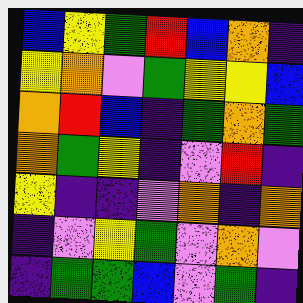[["blue", "yellow", "green", "red", "blue", "orange", "indigo"], ["yellow", "orange", "violet", "green", "yellow", "yellow", "blue"], ["orange", "red", "blue", "indigo", "green", "orange", "green"], ["orange", "green", "yellow", "indigo", "violet", "red", "indigo"], ["yellow", "indigo", "indigo", "violet", "orange", "indigo", "orange"], ["indigo", "violet", "yellow", "green", "violet", "orange", "violet"], ["indigo", "green", "green", "blue", "violet", "green", "indigo"]]